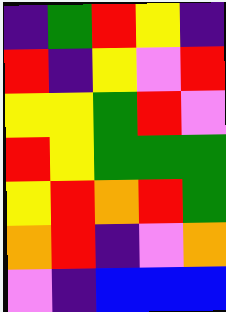[["indigo", "green", "red", "yellow", "indigo"], ["red", "indigo", "yellow", "violet", "red"], ["yellow", "yellow", "green", "red", "violet"], ["red", "yellow", "green", "green", "green"], ["yellow", "red", "orange", "red", "green"], ["orange", "red", "indigo", "violet", "orange"], ["violet", "indigo", "blue", "blue", "blue"]]